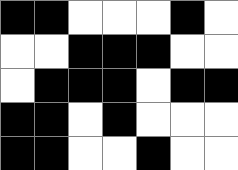[["black", "black", "white", "white", "white", "black", "white"], ["white", "white", "black", "black", "black", "white", "white"], ["white", "black", "black", "black", "white", "black", "black"], ["black", "black", "white", "black", "white", "white", "white"], ["black", "black", "white", "white", "black", "white", "white"]]